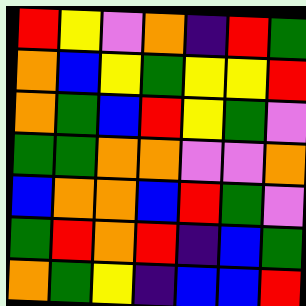[["red", "yellow", "violet", "orange", "indigo", "red", "green"], ["orange", "blue", "yellow", "green", "yellow", "yellow", "red"], ["orange", "green", "blue", "red", "yellow", "green", "violet"], ["green", "green", "orange", "orange", "violet", "violet", "orange"], ["blue", "orange", "orange", "blue", "red", "green", "violet"], ["green", "red", "orange", "red", "indigo", "blue", "green"], ["orange", "green", "yellow", "indigo", "blue", "blue", "red"]]